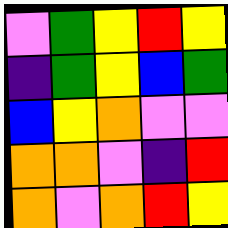[["violet", "green", "yellow", "red", "yellow"], ["indigo", "green", "yellow", "blue", "green"], ["blue", "yellow", "orange", "violet", "violet"], ["orange", "orange", "violet", "indigo", "red"], ["orange", "violet", "orange", "red", "yellow"]]